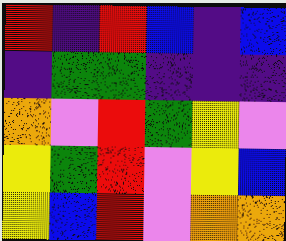[["red", "indigo", "red", "blue", "indigo", "blue"], ["indigo", "green", "green", "indigo", "indigo", "indigo"], ["orange", "violet", "red", "green", "yellow", "violet"], ["yellow", "green", "red", "violet", "yellow", "blue"], ["yellow", "blue", "red", "violet", "orange", "orange"]]